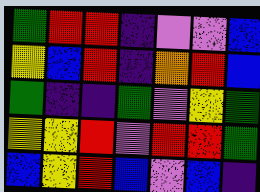[["green", "red", "red", "indigo", "violet", "violet", "blue"], ["yellow", "blue", "red", "indigo", "orange", "red", "blue"], ["green", "indigo", "indigo", "green", "violet", "yellow", "green"], ["yellow", "yellow", "red", "violet", "red", "red", "green"], ["blue", "yellow", "red", "blue", "violet", "blue", "indigo"]]